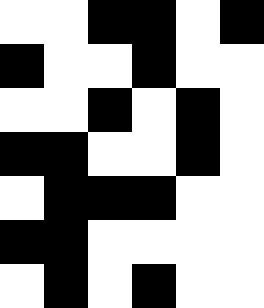[["white", "white", "black", "black", "white", "black"], ["black", "white", "white", "black", "white", "white"], ["white", "white", "black", "white", "black", "white"], ["black", "black", "white", "white", "black", "white"], ["white", "black", "black", "black", "white", "white"], ["black", "black", "white", "white", "white", "white"], ["white", "black", "white", "black", "white", "white"]]